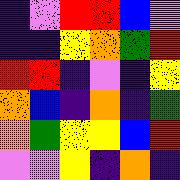[["indigo", "violet", "red", "red", "blue", "violet"], ["indigo", "indigo", "yellow", "orange", "green", "red"], ["red", "red", "indigo", "violet", "indigo", "yellow"], ["orange", "blue", "indigo", "orange", "indigo", "green"], ["orange", "green", "yellow", "yellow", "blue", "red"], ["violet", "violet", "yellow", "indigo", "orange", "indigo"]]